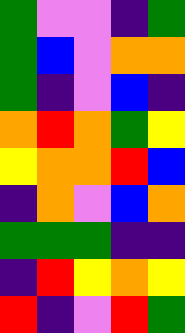[["green", "violet", "violet", "indigo", "green"], ["green", "blue", "violet", "orange", "orange"], ["green", "indigo", "violet", "blue", "indigo"], ["orange", "red", "orange", "green", "yellow"], ["yellow", "orange", "orange", "red", "blue"], ["indigo", "orange", "violet", "blue", "orange"], ["green", "green", "green", "indigo", "indigo"], ["indigo", "red", "yellow", "orange", "yellow"], ["red", "indigo", "violet", "red", "green"]]